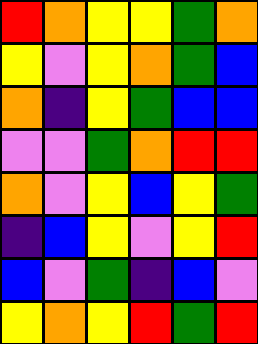[["red", "orange", "yellow", "yellow", "green", "orange"], ["yellow", "violet", "yellow", "orange", "green", "blue"], ["orange", "indigo", "yellow", "green", "blue", "blue"], ["violet", "violet", "green", "orange", "red", "red"], ["orange", "violet", "yellow", "blue", "yellow", "green"], ["indigo", "blue", "yellow", "violet", "yellow", "red"], ["blue", "violet", "green", "indigo", "blue", "violet"], ["yellow", "orange", "yellow", "red", "green", "red"]]